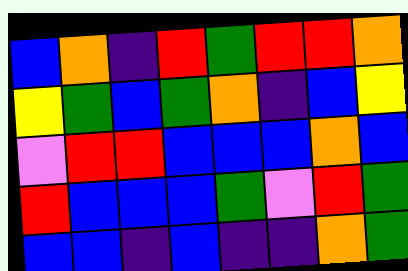[["blue", "orange", "indigo", "red", "green", "red", "red", "orange"], ["yellow", "green", "blue", "green", "orange", "indigo", "blue", "yellow"], ["violet", "red", "red", "blue", "blue", "blue", "orange", "blue"], ["red", "blue", "blue", "blue", "green", "violet", "red", "green"], ["blue", "blue", "indigo", "blue", "indigo", "indigo", "orange", "green"]]